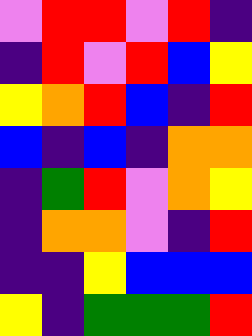[["violet", "red", "red", "violet", "red", "indigo"], ["indigo", "red", "violet", "red", "blue", "yellow"], ["yellow", "orange", "red", "blue", "indigo", "red"], ["blue", "indigo", "blue", "indigo", "orange", "orange"], ["indigo", "green", "red", "violet", "orange", "yellow"], ["indigo", "orange", "orange", "violet", "indigo", "red"], ["indigo", "indigo", "yellow", "blue", "blue", "blue"], ["yellow", "indigo", "green", "green", "green", "red"]]